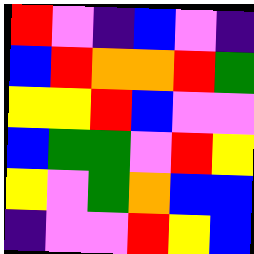[["red", "violet", "indigo", "blue", "violet", "indigo"], ["blue", "red", "orange", "orange", "red", "green"], ["yellow", "yellow", "red", "blue", "violet", "violet"], ["blue", "green", "green", "violet", "red", "yellow"], ["yellow", "violet", "green", "orange", "blue", "blue"], ["indigo", "violet", "violet", "red", "yellow", "blue"]]